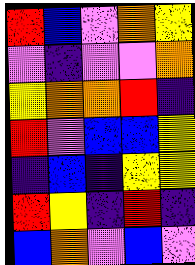[["red", "blue", "violet", "orange", "yellow"], ["violet", "indigo", "violet", "violet", "orange"], ["yellow", "orange", "orange", "red", "indigo"], ["red", "violet", "blue", "blue", "yellow"], ["indigo", "blue", "indigo", "yellow", "yellow"], ["red", "yellow", "indigo", "red", "indigo"], ["blue", "orange", "violet", "blue", "violet"]]